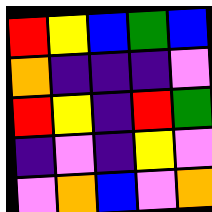[["red", "yellow", "blue", "green", "blue"], ["orange", "indigo", "indigo", "indigo", "violet"], ["red", "yellow", "indigo", "red", "green"], ["indigo", "violet", "indigo", "yellow", "violet"], ["violet", "orange", "blue", "violet", "orange"]]